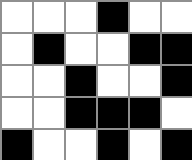[["white", "white", "white", "black", "white", "white"], ["white", "black", "white", "white", "black", "black"], ["white", "white", "black", "white", "white", "black"], ["white", "white", "black", "black", "black", "white"], ["black", "white", "white", "black", "white", "black"]]